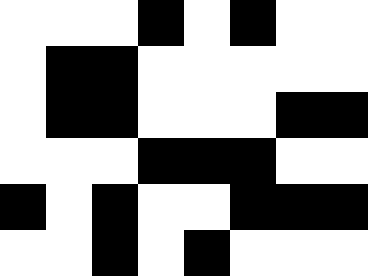[["white", "white", "white", "black", "white", "black", "white", "white"], ["white", "black", "black", "white", "white", "white", "white", "white"], ["white", "black", "black", "white", "white", "white", "black", "black"], ["white", "white", "white", "black", "black", "black", "white", "white"], ["black", "white", "black", "white", "white", "black", "black", "black"], ["white", "white", "black", "white", "black", "white", "white", "white"]]